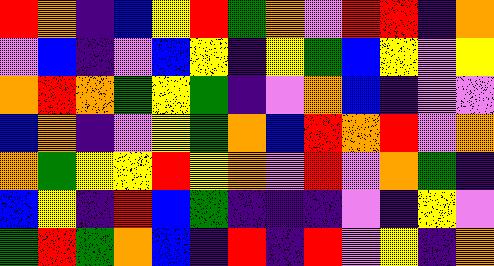[["red", "orange", "indigo", "blue", "yellow", "red", "green", "orange", "violet", "red", "red", "indigo", "orange"], ["violet", "blue", "indigo", "violet", "blue", "yellow", "indigo", "yellow", "green", "blue", "yellow", "violet", "yellow"], ["orange", "red", "orange", "green", "yellow", "green", "indigo", "violet", "orange", "blue", "indigo", "violet", "violet"], ["blue", "orange", "indigo", "violet", "yellow", "green", "orange", "blue", "red", "orange", "red", "violet", "orange"], ["orange", "green", "yellow", "yellow", "red", "yellow", "orange", "violet", "red", "violet", "orange", "green", "indigo"], ["blue", "yellow", "indigo", "red", "blue", "green", "indigo", "indigo", "indigo", "violet", "indigo", "yellow", "violet"], ["green", "red", "green", "orange", "blue", "indigo", "red", "indigo", "red", "violet", "yellow", "indigo", "orange"]]